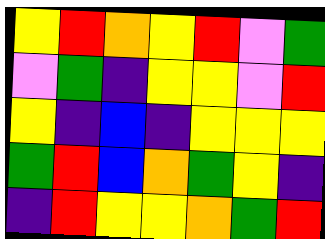[["yellow", "red", "orange", "yellow", "red", "violet", "green"], ["violet", "green", "indigo", "yellow", "yellow", "violet", "red"], ["yellow", "indigo", "blue", "indigo", "yellow", "yellow", "yellow"], ["green", "red", "blue", "orange", "green", "yellow", "indigo"], ["indigo", "red", "yellow", "yellow", "orange", "green", "red"]]